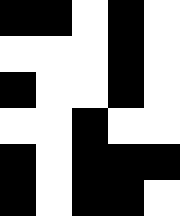[["black", "black", "white", "black", "white"], ["white", "white", "white", "black", "white"], ["black", "white", "white", "black", "white"], ["white", "white", "black", "white", "white"], ["black", "white", "black", "black", "black"], ["black", "white", "black", "black", "white"]]